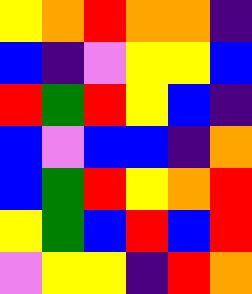[["yellow", "orange", "red", "orange", "orange", "indigo"], ["blue", "indigo", "violet", "yellow", "yellow", "blue"], ["red", "green", "red", "yellow", "blue", "indigo"], ["blue", "violet", "blue", "blue", "indigo", "orange"], ["blue", "green", "red", "yellow", "orange", "red"], ["yellow", "green", "blue", "red", "blue", "red"], ["violet", "yellow", "yellow", "indigo", "red", "orange"]]